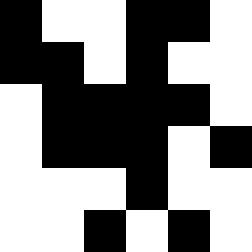[["black", "white", "white", "black", "black", "white"], ["black", "black", "white", "black", "white", "white"], ["white", "black", "black", "black", "black", "white"], ["white", "black", "black", "black", "white", "black"], ["white", "white", "white", "black", "white", "white"], ["white", "white", "black", "white", "black", "white"]]